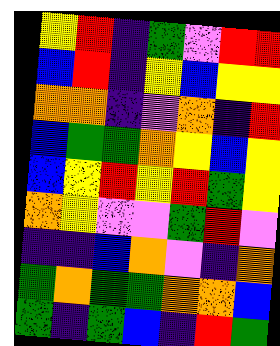[["yellow", "red", "indigo", "green", "violet", "red", "red"], ["blue", "red", "indigo", "yellow", "blue", "yellow", "yellow"], ["orange", "orange", "indigo", "violet", "orange", "indigo", "red"], ["blue", "green", "green", "orange", "yellow", "blue", "yellow"], ["blue", "yellow", "red", "yellow", "red", "green", "yellow"], ["orange", "yellow", "violet", "violet", "green", "red", "violet"], ["indigo", "indigo", "blue", "orange", "violet", "indigo", "orange"], ["green", "orange", "green", "green", "orange", "orange", "blue"], ["green", "indigo", "green", "blue", "indigo", "red", "green"]]